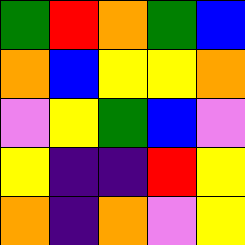[["green", "red", "orange", "green", "blue"], ["orange", "blue", "yellow", "yellow", "orange"], ["violet", "yellow", "green", "blue", "violet"], ["yellow", "indigo", "indigo", "red", "yellow"], ["orange", "indigo", "orange", "violet", "yellow"]]